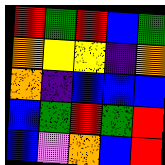[["red", "green", "red", "blue", "green"], ["orange", "yellow", "yellow", "indigo", "orange"], ["orange", "indigo", "blue", "blue", "blue"], ["blue", "green", "red", "green", "red"], ["blue", "violet", "orange", "blue", "red"]]